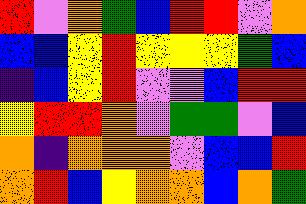[["red", "violet", "orange", "green", "blue", "red", "red", "violet", "orange"], ["blue", "blue", "yellow", "red", "yellow", "yellow", "yellow", "green", "blue"], ["indigo", "blue", "yellow", "red", "violet", "violet", "blue", "red", "red"], ["yellow", "red", "red", "orange", "violet", "green", "green", "violet", "blue"], ["orange", "indigo", "orange", "orange", "orange", "violet", "blue", "blue", "red"], ["orange", "red", "blue", "yellow", "orange", "orange", "blue", "orange", "green"]]